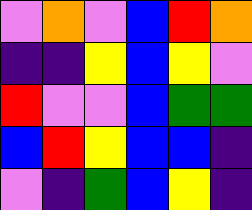[["violet", "orange", "violet", "blue", "red", "orange"], ["indigo", "indigo", "yellow", "blue", "yellow", "violet"], ["red", "violet", "violet", "blue", "green", "green"], ["blue", "red", "yellow", "blue", "blue", "indigo"], ["violet", "indigo", "green", "blue", "yellow", "indigo"]]